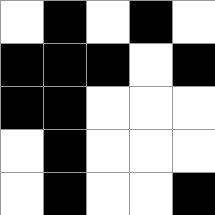[["white", "black", "white", "black", "white"], ["black", "black", "black", "white", "black"], ["black", "black", "white", "white", "white"], ["white", "black", "white", "white", "white"], ["white", "black", "white", "white", "black"]]